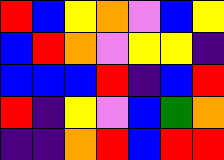[["red", "blue", "yellow", "orange", "violet", "blue", "yellow"], ["blue", "red", "orange", "violet", "yellow", "yellow", "indigo"], ["blue", "blue", "blue", "red", "indigo", "blue", "red"], ["red", "indigo", "yellow", "violet", "blue", "green", "orange"], ["indigo", "indigo", "orange", "red", "blue", "red", "red"]]